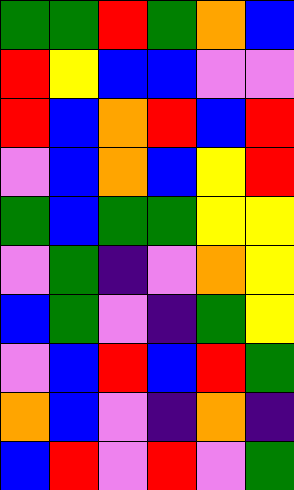[["green", "green", "red", "green", "orange", "blue"], ["red", "yellow", "blue", "blue", "violet", "violet"], ["red", "blue", "orange", "red", "blue", "red"], ["violet", "blue", "orange", "blue", "yellow", "red"], ["green", "blue", "green", "green", "yellow", "yellow"], ["violet", "green", "indigo", "violet", "orange", "yellow"], ["blue", "green", "violet", "indigo", "green", "yellow"], ["violet", "blue", "red", "blue", "red", "green"], ["orange", "blue", "violet", "indigo", "orange", "indigo"], ["blue", "red", "violet", "red", "violet", "green"]]